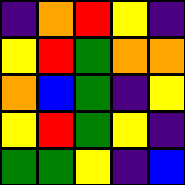[["indigo", "orange", "red", "yellow", "indigo"], ["yellow", "red", "green", "orange", "orange"], ["orange", "blue", "green", "indigo", "yellow"], ["yellow", "red", "green", "yellow", "indigo"], ["green", "green", "yellow", "indigo", "blue"]]